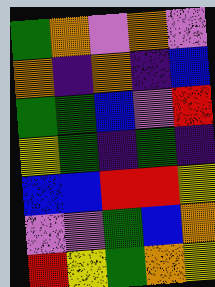[["green", "orange", "violet", "orange", "violet"], ["orange", "indigo", "orange", "indigo", "blue"], ["green", "green", "blue", "violet", "red"], ["yellow", "green", "indigo", "green", "indigo"], ["blue", "blue", "red", "red", "yellow"], ["violet", "violet", "green", "blue", "orange"], ["red", "yellow", "green", "orange", "yellow"]]